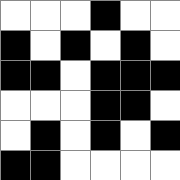[["white", "white", "white", "black", "white", "white"], ["black", "white", "black", "white", "black", "white"], ["black", "black", "white", "black", "black", "black"], ["white", "white", "white", "black", "black", "white"], ["white", "black", "white", "black", "white", "black"], ["black", "black", "white", "white", "white", "white"]]